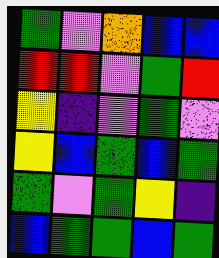[["green", "violet", "orange", "blue", "blue"], ["red", "red", "violet", "green", "red"], ["yellow", "indigo", "violet", "green", "violet"], ["yellow", "blue", "green", "blue", "green"], ["green", "violet", "green", "yellow", "indigo"], ["blue", "green", "green", "blue", "green"]]